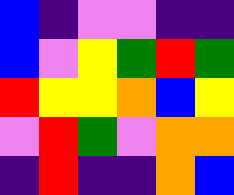[["blue", "indigo", "violet", "violet", "indigo", "indigo"], ["blue", "violet", "yellow", "green", "red", "green"], ["red", "yellow", "yellow", "orange", "blue", "yellow"], ["violet", "red", "green", "violet", "orange", "orange"], ["indigo", "red", "indigo", "indigo", "orange", "blue"]]